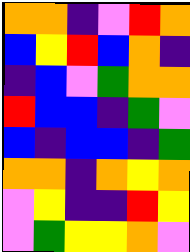[["orange", "orange", "indigo", "violet", "red", "orange"], ["blue", "yellow", "red", "blue", "orange", "indigo"], ["indigo", "blue", "violet", "green", "orange", "orange"], ["red", "blue", "blue", "indigo", "green", "violet"], ["blue", "indigo", "blue", "blue", "indigo", "green"], ["orange", "orange", "indigo", "orange", "yellow", "orange"], ["violet", "yellow", "indigo", "indigo", "red", "yellow"], ["violet", "green", "yellow", "yellow", "orange", "violet"]]